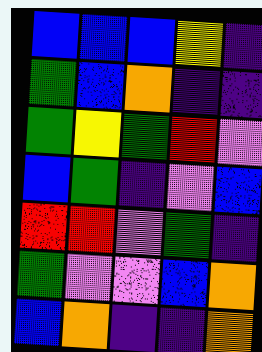[["blue", "blue", "blue", "yellow", "indigo"], ["green", "blue", "orange", "indigo", "indigo"], ["green", "yellow", "green", "red", "violet"], ["blue", "green", "indigo", "violet", "blue"], ["red", "red", "violet", "green", "indigo"], ["green", "violet", "violet", "blue", "orange"], ["blue", "orange", "indigo", "indigo", "orange"]]